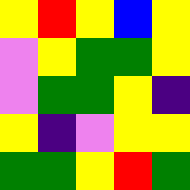[["yellow", "red", "yellow", "blue", "yellow"], ["violet", "yellow", "green", "green", "yellow"], ["violet", "green", "green", "yellow", "indigo"], ["yellow", "indigo", "violet", "yellow", "yellow"], ["green", "green", "yellow", "red", "green"]]